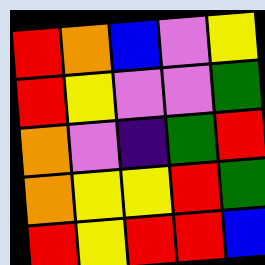[["red", "orange", "blue", "violet", "yellow"], ["red", "yellow", "violet", "violet", "green"], ["orange", "violet", "indigo", "green", "red"], ["orange", "yellow", "yellow", "red", "green"], ["red", "yellow", "red", "red", "blue"]]